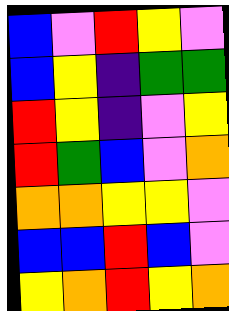[["blue", "violet", "red", "yellow", "violet"], ["blue", "yellow", "indigo", "green", "green"], ["red", "yellow", "indigo", "violet", "yellow"], ["red", "green", "blue", "violet", "orange"], ["orange", "orange", "yellow", "yellow", "violet"], ["blue", "blue", "red", "blue", "violet"], ["yellow", "orange", "red", "yellow", "orange"]]